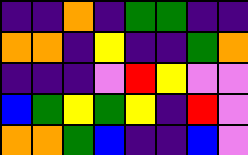[["indigo", "indigo", "orange", "indigo", "green", "green", "indigo", "indigo"], ["orange", "orange", "indigo", "yellow", "indigo", "indigo", "green", "orange"], ["indigo", "indigo", "indigo", "violet", "red", "yellow", "violet", "violet"], ["blue", "green", "yellow", "green", "yellow", "indigo", "red", "violet"], ["orange", "orange", "green", "blue", "indigo", "indigo", "blue", "violet"]]